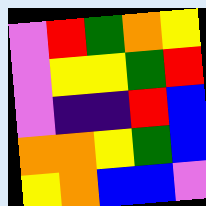[["violet", "red", "green", "orange", "yellow"], ["violet", "yellow", "yellow", "green", "red"], ["violet", "indigo", "indigo", "red", "blue"], ["orange", "orange", "yellow", "green", "blue"], ["yellow", "orange", "blue", "blue", "violet"]]